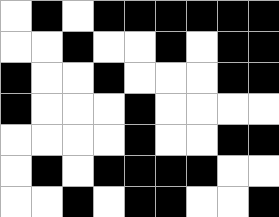[["white", "black", "white", "black", "black", "black", "black", "black", "black"], ["white", "white", "black", "white", "white", "black", "white", "black", "black"], ["black", "white", "white", "black", "white", "white", "white", "black", "black"], ["black", "white", "white", "white", "black", "white", "white", "white", "white"], ["white", "white", "white", "white", "black", "white", "white", "black", "black"], ["white", "black", "white", "black", "black", "black", "black", "white", "white"], ["white", "white", "black", "white", "black", "black", "white", "white", "black"]]